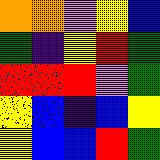[["orange", "orange", "violet", "yellow", "blue"], ["green", "indigo", "yellow", "red", "green"], ["red", "red", "red", "violet", "green"], ["yellow", "blue", "indigo", "blue", "yellow"], ["yellow", "blue", "blue", "red", "green"]]